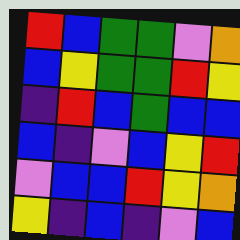[["red", "blue", "green", "green", "violet", "orange"], ["blue", "yellow", "green", "green", "red", "yellow"], ["indigo", "red", "blue", "green", "blue", "blue"], ["blue", "indigo", "violet", "blue", "yellow", "red"], ["violet", "blue", "blue", "red", "yellow", "orange"], ["yellow", "indigo", "blue", "indigo", "violet", "blue"]]